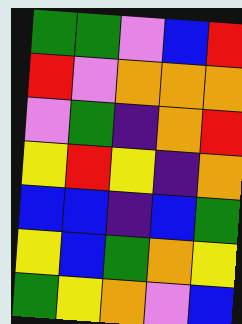[["green", "green", "violet", "blue", "red"], ["red", "violet", "orange", "orange", "orange"], ["violet", "green", "indigo", "orange", "red"], ["yellow", "red", "yellow", "indigo", "orange"], ["blue", "blue", "indigo", "blue", "green"], ["yellow", "blue", "green", "orange", "yellow"], ["green", "yellow", "orange", "violet", "blue"]]